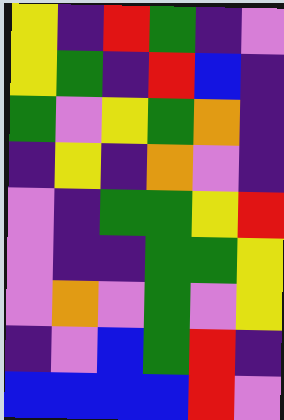[["yellow", "indigo", "red", "green", "indigo", "violet"], ["yellow", "green", "indigo", "red", "blue", "indigo"], ["green", "violet", "yellow", "green", "orange", "indigo"], ["indigo", "yellow", "indigo", "orange", "violet", "indigo"], ["violet", "indigo", "green", "green", "yellow", "red"], ["violet", "indigo", "indigo", "green", "green", "yellow"], ["violet", "orange", "violet", "green", "violet", "yellow"], ["indigo", "violet", "blue", "green", "red", "indigo"], ["blue", "blue", "blue", "blue", "red", "violet"]]